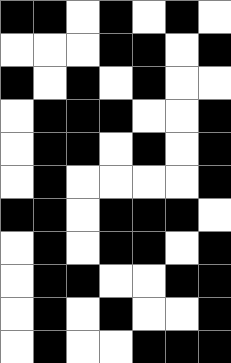[["black", "black", "white", "black", "white", "black", "white"], ["white", "white", "white", "black", "black", "white", "black"], ["black", "white", "black", "white", "black", "white", "white"], ["white", "black", "black", "black", "white", "white", "black"], ["white", "black", "black", "white", "black", "white", "black"], ["white", "black", "white", "white", "white", "white", "black"], ["black", "black", "white", "black", "black", "black", "white"], ["white", "black", "white", "black", "black", "white", "black"], ["white", "black", "black", "white", "white", "black", "black"], ["white", "black", "white", "black", "white", "white", "black"], ["white", "black", "white", "white", "black", "black", "black"]]